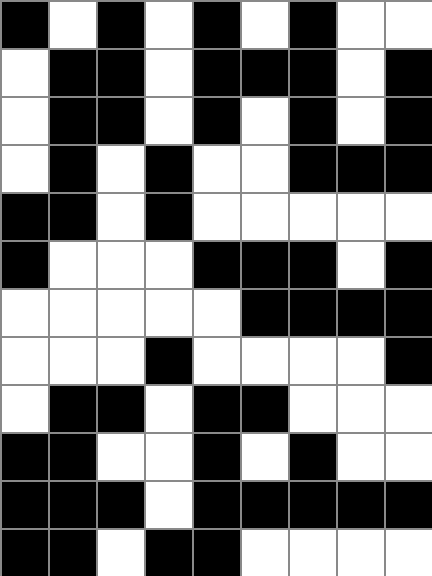[["black", "white", "black", "white", "black", "white", "black", "white", "white"], ["white", "black", "black", "white", "black", "black", "black", "white", "black"], ["white", "black", "black", "white", "black", "white", "black", "white", "black"], ["white", "black", "white", "black", "white", "white", "black", "black", "black"], ["black", "black", "white", "black", "white", "white", "white", "white", "white"], ["black", "white", "white", "white", "black", "black", "black", "white", "black"], ["white", "white", "white", "white", "white", "black", "black", "black", "black"], ["white", "white", "white", "black", "white", "white", "white", "white", "black"], ["white", "black", "black", "white", "black", "black", "white", "white", "white"], ["black", "black", "white", "white", "black", "white", "black", "white", "white"], ["black", "black", "black", "white", "black", "black", "black", "black", "black"], ["black", "black", "white", "black", "black", "white", "white", "white", "white"]]